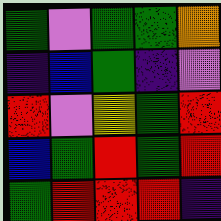[["green", "violet", "green", "green", "orange"], ["indigo", "blue", "green", "indigo", "violet"], ["red", "violet", "yellow", "green", "red"], ["blue", "green", "red", "green", "red"], ["green", "red", "red", "red", "indigo"]]